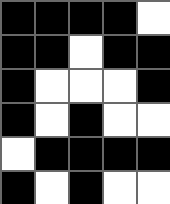[["black", "black", "black", "black", "white"], ["black", "black", "white", "black", "black"], ["black", "white", "white", "white", "black"], ["black", "white", "black", "white", "white"], ["white", "black", "black", "black", "black"], ["black", "white", "black", "white", "white"]]